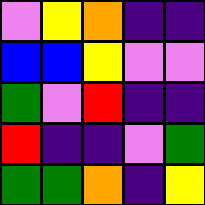[["violet", "yellow", "orange", "indigo", "indigo"], ["blue", "blue", "yellow", "violet", "violet"], ["green", "violet", "red", "indigo", "indigo"], ["red", "indigo", "indigo", "violet", "green"], ["green", "green", "orange", "indigo", "yellow"]]